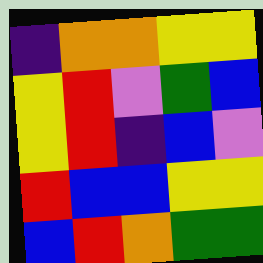[["indigo", "orange", "orange", "yellow", "yellow"], ["yellow", "red", "violet", "green", "blue"], ["yellow", "red", "indigo", "blue", "violet"], ["red", "blue", "blue", "yellow", "yellow"], ["blue", "red", "orange", "green", "green"]]